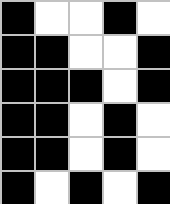[["black", "white", "white", "black", "white"], ["black", "black", "white", "white", "black"], ["black", "black", "black", "white", "black"], ["black", "black", "white", "black", "white"], ["black", "black", "white", "black", "white"], ["black", "white", "black", "white", "black"]]